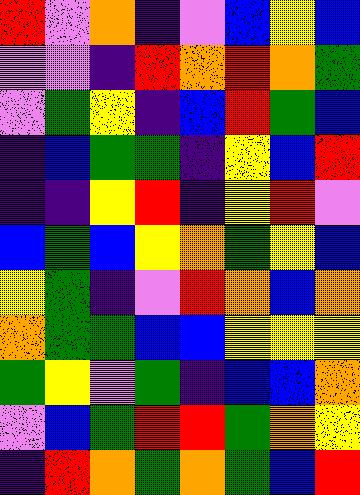[["red", "violet", "orange", "indigo", "violet", "blue", "yellow", "blue"], ["violet", "violet", "indigo", "red", "orange", "red", "orange", "green"], ["violet", "green", "yellow", "indigo", "blue", "red", "green", "blue"], ["indigo", "blue", "green", "green", "indigo", "yellow", "blue", "red"], ["indigo", "indigo", "yellow", "red", "indigo", "yellow", "red", "violet"], ["blue", "green", "blue", "yellow", "orange", "green", "yellow", "blue"], ["yellow", "green", "indigo", "violet", "red", "orange", "blue", "orange"], ["orange", "green", "green", "blue", "blue", "yellow", "yellow", "yellow"], ["green", "yellow", "violet", "green", "indigo", "blue", "blue", "orange"], ["violet", "blue", "green", "red", "red", "green", "orange", "yellow"], ["indigo", "red", "orange", "green", "orange", "green", "blue", "red"]]